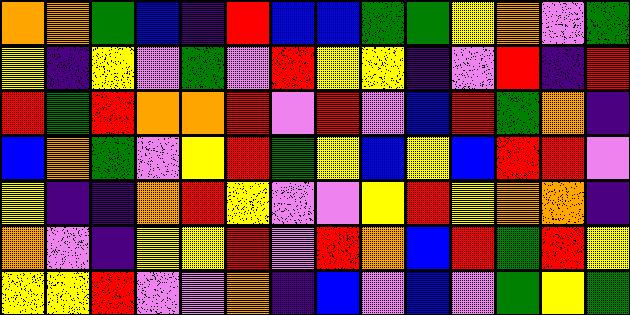[["orange", "orange", "green", "blue", "indigo", "red", "blue", "blue", "green", "green", "yellow", "orange", "violet", "green"], ["yellow", "indigo", "yellow", "violet", "green", "violet", "red", "yellow", "yellow", "indigo", "violet", "red", "indigo", "red"], ["red", "green", "red", "orange", "orange", "red", "violet", "red", "violet", "blue", "red", "green", "orange", "indigo"], ["blue", "orange", "green", "violet", "yellow", "red", "green", "yellow", "blue", "yellow", "blue", "red", "red", "violet"], ["yellow", "indigo", "indigo", "orange", "red", "yellow", "violet", "violet", "yellow", "red", "yellow", "orange", "orange", "indigo"], ["orange", "violet", "indigo", "yellow", "yellow", "red", "violet", "red", "orange", "blue", "red", "green", "red", "yellow"], ["yellow", "yellow", "red", "violet", "violet", "orange", "indigo", "blue", "violet", "blue", "violet", "green", "yellow", "green"]]